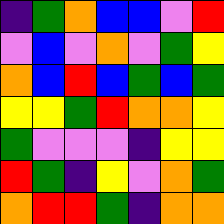[["indigo", "green", "orange", "blue", "blue", "violet", "red"], ["violet", "blue", "violet", "orange", "violet", "green", "yellow"], ["orange", "blue", "red", "blue", "green", "blue", "green"], ["yellow", "yellow", "green", "red", "orange", "orange", "yellow"], ["green", "violet", "violet", "violet", "indigo", "yellow", "yellow"], ["red", "green", "indigo", "yellow", "violet", "orange", "green"], ["orange", "red", "red", "green", "indigo", "orange", "orange"]]